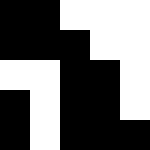[["black", "black", "white", "white", "white"], ["black", "black", "black", "white", "white"], ["white", "white", "black", "black", "white"], ["black", "white", "black", "black", "white"], ["black", "white", "black", "black", "black"]]